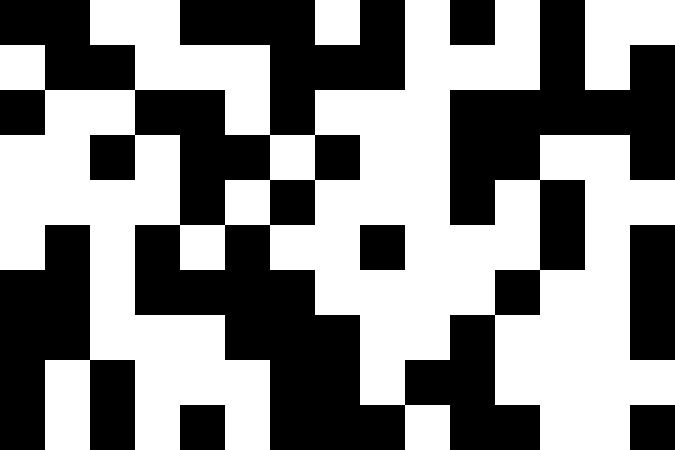[["black", "black", "white", "white", "black", "black", "black", "white", "black", "white", "black", "white", "black", "white", "white"], ["white", "black", "black", "white", "white", "white", "black", "black", "black", "white", "white", "white", "black", "white", "black"], ["black", "white", "white", "black", "black", "white", "black", "white", "white", "white", "black", "black", "black", "black", "black"], ["white", "white", "black", "white", "black", "black", "white", "black", "white", "white", "black", "black", "white", "white", "black"], ["white", "white", "white", "white", "black", "white", "black", "white", "white", "white", "black", "white", "black", "white", "white"], ["white", "black", "white", "black", "white", "black", "white", "white", "black", "white", "white", "white", "black", "white", "black"], ["black", "black", "white", "black", "black", "black", "black", "white", "white", "white", "white", "black", "white", "white", "black"], ["black", "black", "white", "white", "white", "black", "black", "black", "white", "white", "black", "white", "white", "white", "black"], ["black", "white", "black", "white", "white", "white", "black", "black", "white", "black", "black", "white", "white", "white", "white"], ["black", "white", "black", "white", "black", "white", "black", "black", "black", "white", "black", "black", "white", "white", "black"]]